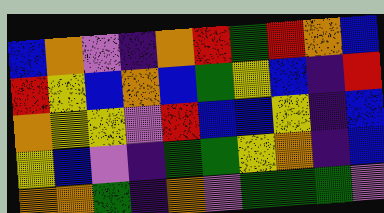[["blue", "orange", "violet", "indigo", "orange", "red", "green", "red", "orange", "blue"], ["red", "yellow", "blue", "orange", "blue", "green", "yellow", "blue", "indigo", "red"], ["orange", "yellow", "yellow", "violet", "red", "blue", "blue", "yellow", "indigo", "blue"], ["yellow", "blue", "violet", "indigo", "green", "green", "yellow", "orange", "indigo", "blue"], ["orange", "orange", "green", "indigo", "orange", "violet", "green", "green", "green", "violet"]]